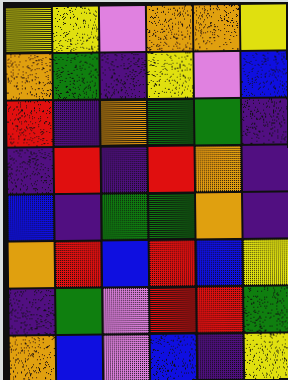[["yellow", "yellow", "violet", "orange", "orange", "yellow"], ["orange", "green", "indigo", "yellow", "violet", "blue"], ["red", "indigo", "orange", "green", "green", "indigo"], ["indigo", "red", "indigo", "red", "orange", "indigo"], ["blue", "indigo", "green", "green", "orange", "indigo"], ["orange", "red", "blue", "red", "blue", "yellow"], ["indigo", "green", "violet", "red", "red", "green"], ["orange", "blue", "violet", "blue", "indigo", "yellow"]]